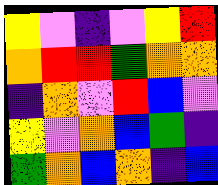[["yellow", "violet", "indigo", "violet", "yellow", "red"], ["orange", "red", "red", "green", "orange", "orange"], ["indigo", "orange", "violet", "red", "blue", "violet"], ["yellow", "violet", "orange", "blue", "green", "indigo"], ["green", "orange", "blue", "orange", "indigo", "blue"]]